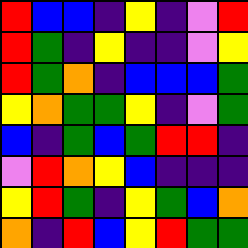[["red", "blue", "blue", "indigo", "yellow", "indigo", "violet", "red"], ["red", "green", "indigo", "yellow", "indigo", "indigo", "violet", "yellow"], ["red", "green", "orange", "indigo", "blue", "blue", "blue", "green"], ["yellow", "orange", "green", "green", "yellow", "indigo", "violet", "green"], ["blue", "indigo", "green", "blue", "green", "red", "red", "indigo"], ["violet", "red", "orange", "yellow", "blue", "indigo", "indigo", "indigo"], ["yellow", "red", "green", "indigo", "yellow", "green", "blue", "orange"], ["orange", "indigo", "red", "blue", "yellow", "red", "green", "green"]]